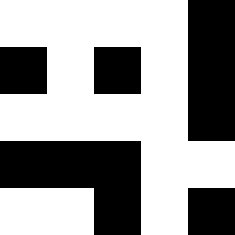[["white", "white", "white", "white", "black"], ["black", "white", "black", "white", "black"], ["white", "white", "white", "white", "black"], ["black", "black", "black", "white", "white"], ["white", "white", "black", "white", "black"]]